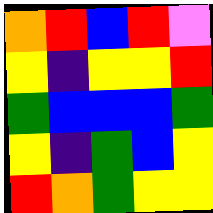[["orange", "red", "blue", "red", "violet"], ["yellow", "indigo", "yellow", "yellow", "red"], ["green", "blue", "blue", "blue", "green"], ["yellow", "indigo", "green", "blue", "yellow"], ["red", "orange", "green", "yellow", "yellow"]]